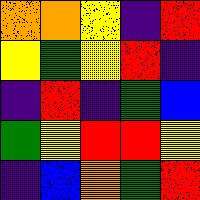[["orange", "orange", "yellow", "indigo", "red"], ["yellow", "green", "yellow", "red", "indigo"], ["indigo", "red", "indigo", "green", "blue"], ["green", "yellow", "red", "red", "yellow"], ["indigo", "blue", "orange", "green", "red"]]